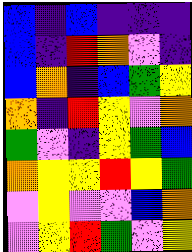[["blue", "indigo", "blue", "indigo", "indigo", "indigo"], ["blue", "indigo", "red", "orange", "violet", "indigo"], ["blue", "orange", "indigo", "blue", "green", "yellow"], ["orange", "indigo", "red", "yellow", "violet", "orange"], ["green", "violet", "indigo", "yellow", "green", "blue"], ["orange", "yellow", "yellow", "red", "yellow", "green"], ["violet", "yellow", "violet", "violet", "blue", "orange"], ["violet", "yellow", "red", "green", "violet", "yellow"]]